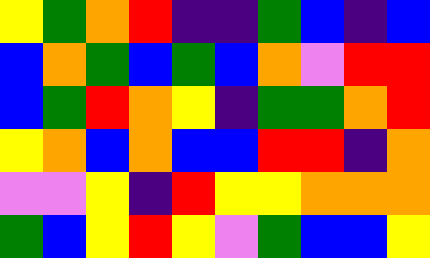[["yellow", "green", "orange", "red", "indigo", "indigo", "green", "blue", "indigo", "blue"], ["blue", "orange", "green", "blue", "green", "blue", "orange", "violet", "red", "red"], ["blue", "green", "red", "orange", "yellow", "indigo", "green", "green", "orange", "red"], ["yellow", "orange", "blue", "orange", "blue", "blue", "red", "red", "indigo", "orange"], ["violet", "violet", "yellow", "indigo", "red", "yellow", "yellow", "orange", "orange", "orange"], ["green", "blue", "yellow", "red", "yellow", "violet", "green", "blue", "blue", "yellow"]]